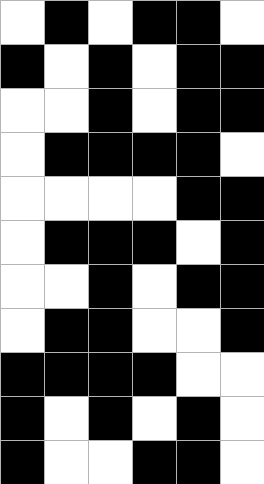[["white", "black", "white", "black", "black", "white"], ["black", "white", "black", "white", "black", "black"], ["white", "white", "black", "white", "black", "black"], ["white", "black", "black", "black", "black", "white"], ["white", "white", "white", "white", "black", "black"], ["white", "black", "black", "black", "white", "black"], ["white", "white", "black", "white", "black", "black"], ["white", "black", "black", "white", "white", "black"], ["black", "black", "black", "black", "white", "white"], ["black", "white", "black", "white", "black", "white"], ["black", "white", "white", "black", "black", "white"]]